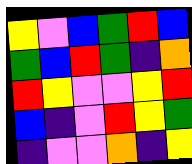[["yellow", "violet", "blue", "green", "red", "blue"], ["green", "blue", "red", "green", "indigo", "orange"], ["red", "yellow", "violet", "violet", "yellow", "red"], ["blue", "indigo", "violet", "red", "yellow", "green"], ["indigo", "violet", "violet", "orange", "indigo", "yellow"]]